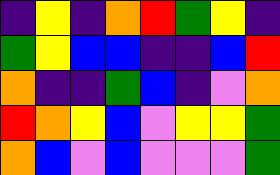[["indigo", "yellow", "indigo", "orange", "red", "green", "yellow", "indigo"], ["green", "yellow", "blue", "blue", "indigo", "indigo", "blue", "red"], ["orange", "indigo", "indigo", "green", "blue", "indigo", "violet", "orange"], ["red", "orange", "yellow", "blue", "violet", "yellow", "yellow", "green"], ["orange", "blue", "violet", "blue", "violet", "violet", "violet", "green"]]